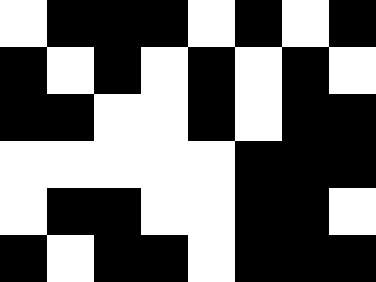[["white", "black", "black", "black", "white", "black", "white", "black"], ["black", "white", "black", "white", "black", "white", "black", "white"], ["black", "black", "white", "white", "black", "white", "black", "black"], ["white", "white", "white", "white", "white", "black", "black", "black"], ["white", "black", "black", "white", "white", "black", "black", "white"], ["black", "white", "black", "black", "white", "black", "black", "black"]]